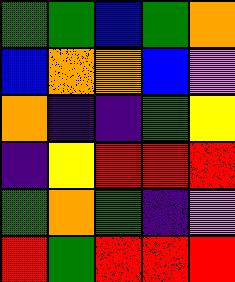[["green", "green", "blue", "green", "orange"], ["blue", "orange", "orange", "blue", "violet"], ["orange", "indigo", "indigo", "green", "yellow"], ["indigo", "yellow", "red", "red", "red"], ["green", "orange", "green", "indigo", "violet"], ["red", "green", "red", "red", "red"]]